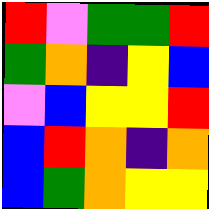[["red", "violet", "green", "green", "red"], ["green", "orange", "indigo", "yellow", "blue"], ["violet", "blue", "yellow", "yellow", "red"], ["blue", "red", "orange", "indigo", "orange"], ["blue", "green", "orange", "yellow", "yellow"]]